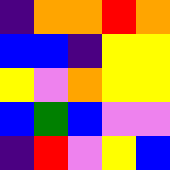[["indigo", "orange", "orange", "red", "orange"], ["blue", "blue", "indigo", "yellow", "yellow"], ["yellow", "violet", "orange", "yellow", "yellow"], ["blue", "green", "blue", "violet", "violet"], ["indigo", "red", "violet", "yellow", "blue"]]